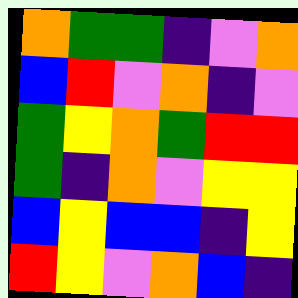[["orange", "green", "green", "indigo", "violet", "orange"], ["blue", "red", "violet", "orange", "indigo", "violet"], ["green", "yellow", "orange", "green", "red", "red"], ["green", "indigo", "orange", "violet", "yellow", "yellow"], ["blue", "yellow", "blue", "blue", "indigo", "yellow"], ["red", "yellow", "violet", "orange", "blue", "indigo"]]